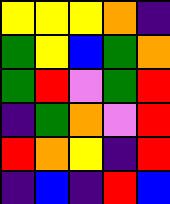[["yellow", "yellow", "yellow", "orange", "indigo"], ["green", "yellow", "blue", "green", "orange"], ["green", "red", "violet", "green", "red"], ["indigo", "green", "orange", "violet", "red"], ["red", "orange", "yellow", "indigo", "red"], ["indigo", "blue", "indigo", "red", "blue"]]